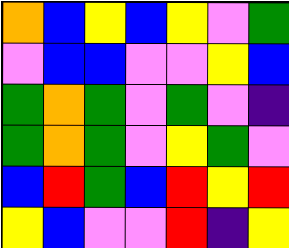[["orange", "blue", "yellow", "blue", "yellow", "violet", "green"], ["violet", "blue", "blue", "violet", "violet", "yellow", "blue"], ["green", "orange", "green", "violet", "green", "violet", "indigo"], ["green", "orange", "green", "violet", "yellow", "green", "violet"], ["blue", "red", "green", "blue", "red", "yellow", "red"], ["yellow", "blue", "violet", "violet", "red", "indigo", "yellow"]]